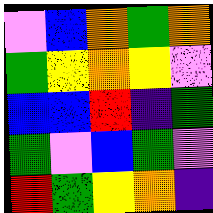[["violet", "blue", "orange", "green", "orange"], ["green", "yellow", "orange", "yellow", "violet"], ["blue", "blue", "red", "indigo", "green"], ["green", "violet", "blue", "green", "violet"], ["red", "green", "yellow", "orange", "indigo"]]